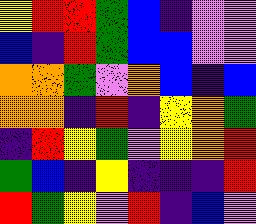[["yellow", "red", "red", "green", "blue", "indigo", "violet", "violet"], ["blue", "indigo", "red", "green", "blue", "blue", "violet", "violet"], ["orange", "orange", "green", "violet", "orange", "blue", "indigo", "blue"], ["orange", "orange", "indigo", "red", "indigo", "yellow", "orange", "green"], ["indigo", "red", "yellow", "green", "violet", "yellow", "orange", "red"], ["green", "blue", "indigo", "yellow", "indigo", "indigo", "indigo", "red"], ["red", "green", "yellow", "violet", "red", "indigo", "blue", "violet"]]